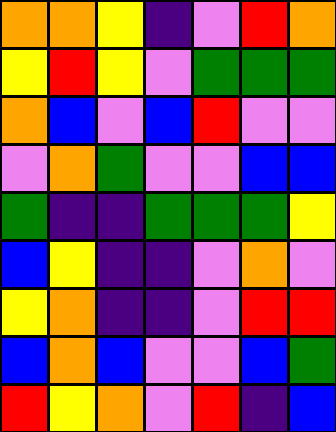[["orange", "orange", "yellow", "indigo", "violet", "red", "orange"], ["yellow", "red", "yellow", "violet", "green", "green", "green"], ["orange", "blue", "violet", "blue", "red", "violet", "violet"], ["violet", "orange", "green", "violet", "violet", "blue", "blue"], ["green", "indigo", "indigo", "green", "green", "green", "yellow"], ["blue", "yellow", "indigo", "indigo", "violet", "orange", "violet"], ["yellow", "orange", "indigo", "indigo", "violet", "red", "red"], ["blue", "orange", "blue", "violet", "violet", "blue", "green"], ["red", "yellow", "orange", "violet", "red", "indigo", "blue"]]